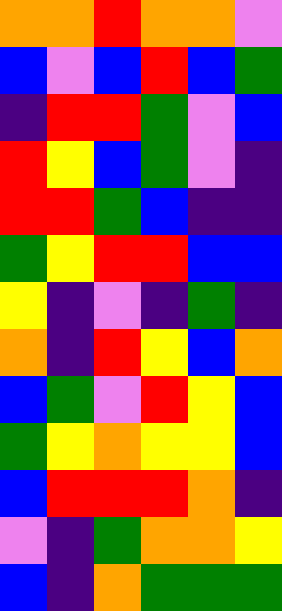[["orange", "orange", "red", "orange", "orange", "violet"], ["blue", "violet", "blue", "red", "blue", "green"], ["indigo", "red", "red", "green", "violet", "blue"], ["red", "yellow", "blue", "green", "violet", "indigo"], ["red", "red", "green", "blue", "indigo", "indigo"], ["green", "yellow", "red", "red", "blue", "blue"], ["yellow", "indigo", "violet", "indigo", "green", "indigo"], ["orange", "indigo", "red", "yellow", "blue", "orange"], ["blue", "green", "violet", "red", "yellow", "blue"], ["green", "yellow", "orange", "yellow", "yellow", "blue"], ["blue", "red", "red", "red", "orange", "indigo"], ["violet", "indigo", "green", "orange", "orange", "yellow"], ["blue", "indigo", "orange", "green", "green", "green"]]